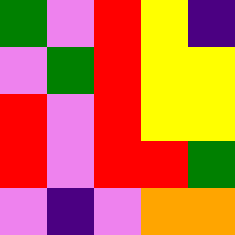[["green", "violet", "red", "yellow", "indigo"], ["violet", "green", "red", "yellow", "yellow"], ["red", "violet", "red", "yellow", "yellow"], ["red", "violet", "red", "red", "green"], ["violet", "indigo", "violet", "orange", "orange"]]